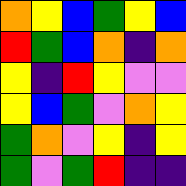[["orange", "yellow", "blue", "green", "yellow", "blue"], ["red", "green", "blue", "orange", "indigo", "orange"], ["yellow", "indigo", "red", "yellow", "violet", "violet"], ["yellow", "blue", "green", "violet", "orange", "yellow"], ["green", "orange", "violet", "yellow", "indigo", "yellow"], ["green", "violet", "green", "red", "indigo", "indigo"]]